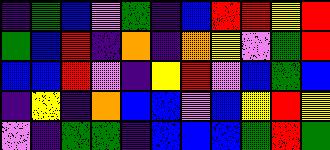[["indigo", "green", "blue", "violet", "green", "indigo", "blue", "red", "red", "yellow", "red"], ["green", "blue", "red", "indigo", "orange", "indigo", "orange", "yellow", "violet", "green", "red"], ["blue", "blue", "red", "violet", "indigo", "yellow", "red", "violet", "blue", "green", "blue"], ["indigo", "yellow", "indigo", "orange", "blue", "blue", "violet", "blue", "yellow", "red", "yellow"], ["violet", "indigo", "green", "green", "indigo", "blue", "blue", "blue", "green", "red", "green"]]